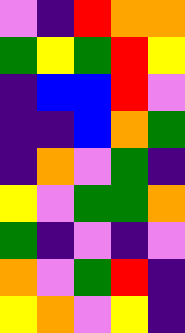[["violet", "indigo", "red", "orange", "orange"], ["green", "yellow", "green", "red", "yellow"], ["indigo", "blue", "blue", "red", "violet"], ["indigo", "indigo", "blue", "orange", "green"], ["indigo", "orange", "violet", "green", "indigo"], ["yellow", "violet", "green", "green", "orange"], ["green", "indigo", "violet", "indigo", "violet"], ["orange", "violet", "green", "red", "indigo"], ["yellow", "orange", "violet", "yellow", "indigo"]]